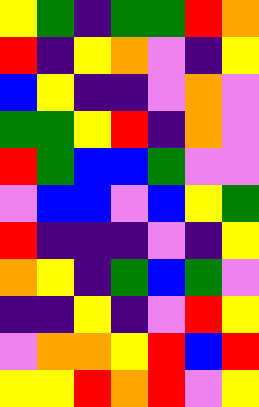[["yellow", "green", "indigo", "green", "green", "red", "orange"], ["red", "indigo", "yellow", "orange", "violet", "indigo", "yellow"], ["blue", "yellow", "indigo", "indigo", "violet", "orange", "violet"], ["green", "green", "yellow", "red", "indigo", "orange", "violet"], ["red", "green", "blue", "blue", "green", "violet", "violet"], ["violet", "blue", "blue", "violet", "blue", "yellow", "green"], ["red", "indigo", "indigo", "indigo", "violet", "indigo", "yellow"], ["orange", "yellow", "indigo", "green", "blue", "green", "violet"], ["indigo", "indigo", "yellow", "indigo", "violet", "red", "yellow"], ["violet", "orange", "orange", "yellow", "red", "blue", "red"], ["yellow", "yellow", "red", "orange", "red", "violet", "yellow"]]